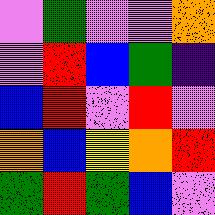[["violet", "green", "violet", "violet", "orange"], ["violet", "red", "blue", "green", "indigo"], ["blue", "red", "violet", "red", "violet"], ["orange", "blue", "yellow", "orange", "red"], ["green", "red", "green", "blue", "violet"]]